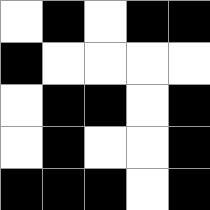[["white", "black", "white", "black", "black"], ["black", "white", "white", "white", "white"], ["white", "black", "black", "white", "black"], ["white", "black", "white", "white", "black"], ["black", "black", "black", "white", "black"]]